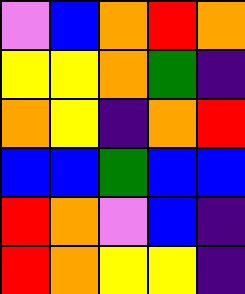[["violet", "blue", "orange", "red", "orange"], ["yellow", "yellow", "orange", "green", "indigo"], ["orange", "yellow", "indigo", "orange", "red"], ["blue", "blue", "green", "blue", "blue"], ["red", "orange", "violet", "blue", "indigo"], ["red", "orange", "yellow", "yellow", "indigo"]]